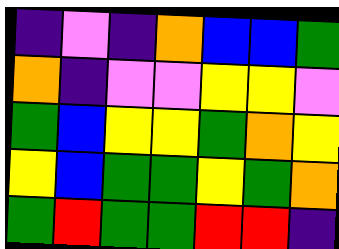[["indigo", "violet", "indigo", "orange", "blue", "blue", "green"], ["orange", "indigo", "violet", "violet", "yellow", "yellow", "violet"], ["green", "blue", "yellow", "yellow", "green", "orange", "yellow"], ["yellow", "blue", "green", "green", "yellow", "green", "orange"], ["green", "red", "green", "green", "red", "red", "indigo"]]